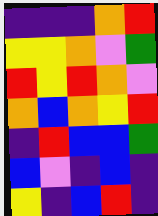[["indigo", "indigo", "indigo", "orange", "red"], ["yellow", "yellow", "orange", "violet", "green"], ["red", "yellow", "red", "orange", "violet"], ["orange", "blue", "orange", "yellow", "red"], ["indigo", "red", "blue", "blue", "green"], ["blue", "violet", "indigo", "blue", "indigo"], ["yellow", "indigo", "blue", "red", "indigo"]]